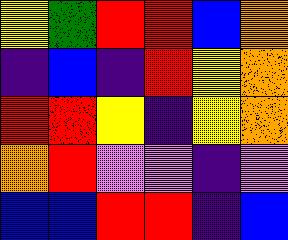[["yellow", "green", "red", "red", "blue", "orange"], ["indigo", "blue", "indigo", "red", "yellow", "orange"], ["red", "red", "yellow", "indigo", "yellow", "orange"], ["orange", "red", "violet", "violet", "indigo", "violet"], ["blue", "blue", "red", "red", "indigo", "blue"]]